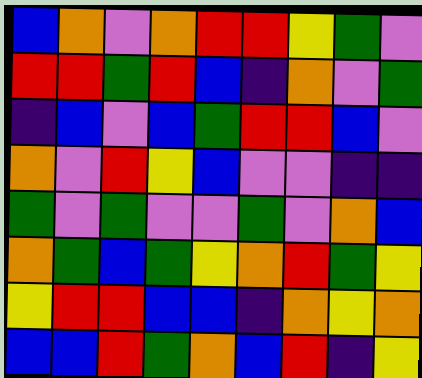[["blue", "orange", "violet", "orange", "red", "red", "yellow", "green", "violet"], ["red", "red", "green", "red", "blue", "indigo", "orange", "violet", "green"], ["indigo", "blue", "violet", "blue", "green", "red", "red", "blue", "violet"], ["orange", "violet", "red", "yellow", "blue", "violet", "violet", "indigo", "indigo"], ["green", "violet", "green", "violet", "violet", "green", "violet", "orange", "blue"], ["orange", "green", "blue", "green", "yellow", "orange", "red", "green", "yellow"], ["yellow", "red", "red", "blue", "blue", "indigo", "orange", "yellow", "orange"], ["blue", "blue", "red", "green", "orange", "blue", "red", "indigo", "yellow"]]